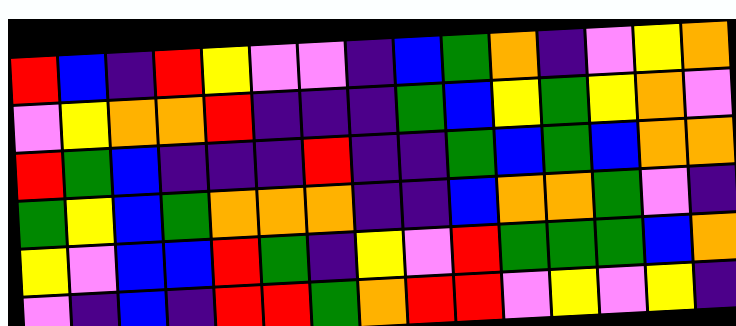[["red", "blue", "indigo", "red", "yellow", "violet", "violet", "indigo", "blue", "green", "orange", "indigo", "violet", "yellow", "orange"], ["violet", "yellow", "orange", "orange", "red", "indigo", "indigo", "indigo", "green", "blue", "yellow", "green", "yellow", "orange", "violet"], ["red", "green", "blue", "indigo", "indigo", "indigo", "red", "indigo", "indigo", "green", "blue", "green", "blue", "orange", "orange"], ["green", "yellow", "blue", "green", "orange", "orange", "orange", "indigo", "indigo", "blue", "orange", "orange", "green", "violet", "indigo"], ["yellow", "violet", "blue", "blue", "red", "green", "indigo", "yellow", "violet", "red", "green", "green", "green", "blue", "orange"], ["violet", "indigo", "blue", "indigo", "red", "red", "green", "orange", "red", "red", "violet", "yellow", "violet", "yellow", "indigo"]]